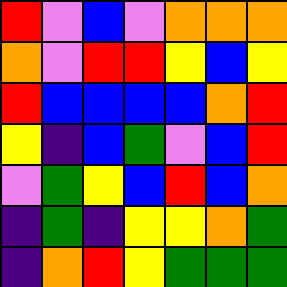[["red", "violet", "blue", "violet", "orange", "orange", "orange"], ["orange", "violet", "red", "red", "yellow", "blue", "yellow"], ["red", "blue", "blue", "blue", "blue", "orange", "red"], ["yellow", "indigo", "blue", "green", "violet", "blue", "red"], ["violet", "green", "yellow", "blue", "red", "blue", "orange"], ["indigo", "green", "indigo", "yellow", "yellow", "orange", "green"], ["indigo", "orange", "red", "yellow", "green", "green", "green"]]